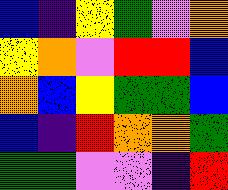[["blue", "indigo", "yellow", "green", "violet", "orange"], ["yellow", "orange", "violet", "red", "red", "blue"], ["orange", "blue", "yellow", "green", "green", "blue"], ["blue", "indigo", "red", "orange", "orange", "green"], ["green", "green", "violet", "violet", "indigo", "red"]]